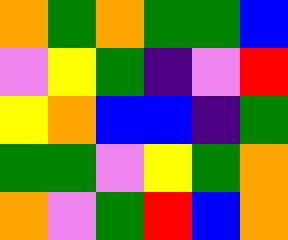[["orange", "green", "orange", "green", "green", "blue"], ["violet", "yellow", "green", "indigo", "violet", "red"], ["yellow", "orange", "blue", "blue", "indigo", "green"], ["green", "green", "violet", "yellow", "green", "orange"], ["orange", "violet", "green", "red", "blue", "orange"]]